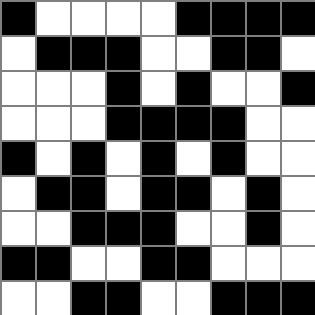[["black", "white", "white", "white", "white", "black", "black", "black", "black"], ["white", "black", "black", "black", "white", "white", "black", "black", "white"], ["white", "white", "white", "black", "white", "black", "white", "white", "black"], ["white", "white", "white", "black", "black", "black", "black", "white", "white"], ["black", "white", "black", "white", "black", "white", "black", "white", "white"], ["white", "black", "black", "white", "black", "black", "white", "black", "white"], ["white", "white", "black", "black", "black", "white", "white", "black", "white"], ["black", "black", "white", "white", "black", "black", "white", "white", "white"], ["white", "white", "black", "black", "white", "white", "black", "black", "black"]]